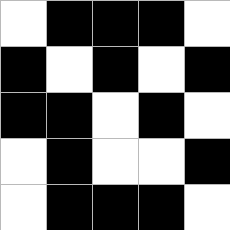[["white", "black", "black", "black", "white"], ["black", "white", "black", "white", "black"], ["black", "black", "white", "black", "white"], ["white", "black", "white", "white", "black"], ["white", "black", "black", "black", "white"]]